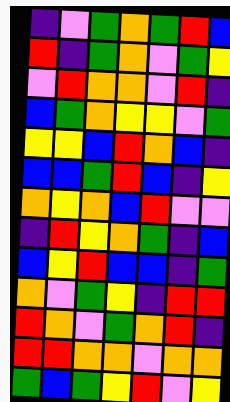[["indigo", "violet", "green", "orange", "green", "red", "blue"], ["red", "indigo", "green", "orange", "violet", "green", "yellow"], ["violet", "red", "orange", "orange", "violet", "red", "indigo"], ["blue", "green", "orange", "yellow", "yellow", "violet", "green"], ["yellow", "yellow", "blue", "red", "orange", "blue", "indigo"], ["blue", "blue", "green", "red", "blue", "indigo", "yellow"], ["orange", "yellow", "orange", "blue", "red", "violet", "violet"], ["indigo", "red", "yellow", "orange", "green", "indigo", "blue"], ["blue", "yellow", "red", "blue", "blue", "indigo", "green"], ["orange", "violet", "green", "yellow", "indigo", "red", "red"], ["red", "orange", "violet", "green", "orange", "red", "indigo"], ["red", "red", "orange", "orange", "violet", "orange", "orange"], ["green", "blue", "green", "yellow", "red", "violet", "yellow"]]